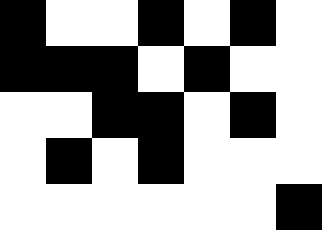[["black", "white", "white", "black", "white", "black", "white"], ["black", "black", "black", "white", "black", "white", "white"], ["white", "white", "black", "black", "white", "black", "white"], ["white", "black", "white", "black", "white", "white", "white"], ["white", "white", "white", "white", "white", "white", "black"]]